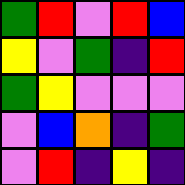[["green", "red", "violet", "red", "blue"], ["yellow", "violet", "green", "indigo", "red"], ["green", "yellow", "violet", "violet", "violet"], ["violet", "blue", "orange", "indigo", "green"], ["violet", "red", "indigo", "yellow", "indigo"]]